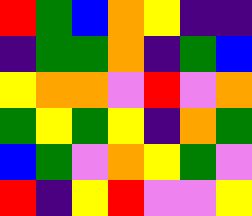[["red", "green", "blue", "orange", "yellow", "indigo", "indigo"], ["indigo", "green", "green", "orange", "indigo", "green", "blue"], ["yellow", "orange", "orange", "violet", "red", "violet", "orange"], ["green", "yellow", "green", "yellow", "indigo", "orange", "green"], ["blue", "green", "violet", "orange", "yellow", "green", "violet"], ["red", "indigo", "yellow", "red", "violet", "violet", "yellow"]]